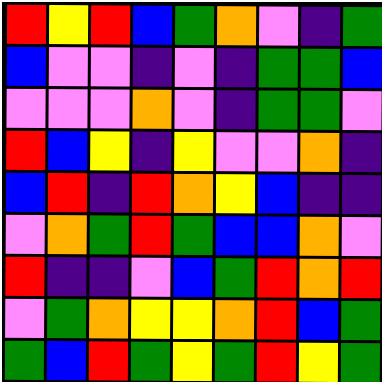[["red", "yellow", "red", "blue", "green", "orange", "violet", "indigo", "green"], ["blue", "violet", "violet", "indigo", "violet", "indigo", "green", "green", "blue"], ["violet", "violet", "violet", "orange", "violet", "indigo", "green", "green", "violet"], ["red", "blue", "yellow", "indigo", "yellow", "violet", "violet", "orange", "indigo"], ["blue", "red", "indigo", "red", "orange", "yellow", "blue", "indigo", "indigo"], ["violet", "orange", "green", "red", "green", "blue", "blue", "orange", "violet"], ["red", "indigo", "indigo", "violet", "blue", "green", "red", "orange", "red"], ["violet", "green", "orange", "yellow", "yellow", "orange", "red", "blue", "green"], ["green", "blue", "red", "green", "yellow", "green", "red", "yellow", "green"]]